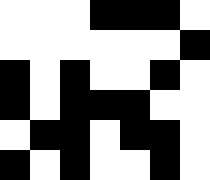[["white", "white", "white", "black", "black", "black", "white"], ["white", "white", "white", "white", "white", "white", "black"], ["black", "white", "black", "white", "white", "black", "white"], ["black", "white", "black", "black", "black", "white", "white"], ["white", "black", "black", "white", "black", "black", "white"], ["black", "white", "black", "white", "white", "black", "white"]]